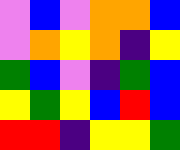[["violet", "blue", "violet", "orange", "orange", "blue"], ["violet", "orange", "yellow", "orange", "indigo", "yellow"], ["green", "blue", "violet", "indigo", "green", "blue"], ["yellow", "green", "yellow", "blue", "red", "blue"], ["red", "red", "indigo", "yellow", "yellow", "green"]]